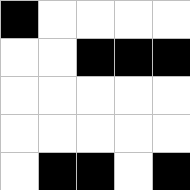[["black", "white", "white", "white", "white"], ["white", "white", "black", "black", "black"], ["white", "white", "white", "white", "white"], ["white", "white", "white", "white", "white"], ["white", "black", "black", "white", "black"]]